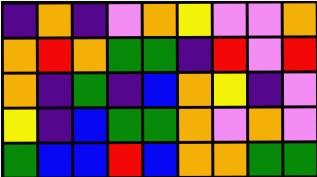[["indigo", "orange", "indigo", "violet", "orange", "yellow", "violet", "violet", "orange"], ["orange", "red", "orange", "green", "green", "indigo", "red", "violet", "red"], ["orange", "indigo", "green", "indigo", "blue", "orange", "yellow", "indigo", "violet"], ["yellow", "indigo", "blue", "green", "green", "orange", "violet", "orange", "violet"], ["green", "blue", "blue", "red", "blue", "orange", "orange", "green", "green"]]